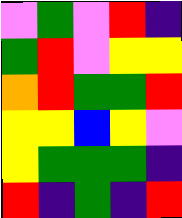[["violet", "green", "violet", "red", "indigo"], ["green", "red", "violet", "yellow", "yellow"], ["orange", "red", "green", "green", "red"], ["yellow", "yellow", "blue", "yellow", "violet"], ["yellow", "green", "green", "green", "indigo"], ["red", "indigo", "green", "indigo", "red"]]